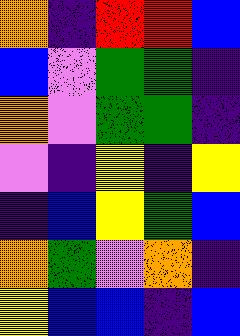[["orange", "indigo", "red", "red", "blue"], ["blue", "violet", "green", "green", "indigo"], ["orange", "violet", "green", "green", "indigo"], ["violet", "indigo", "yellow", "indigo", "yellow"], ["indigo", "blue", "yellow", "green", "blue"], ["orange", "green", "violet", "orange", "indigo"], ["yellow", "blue", "blue", "indigo", "blue"]]